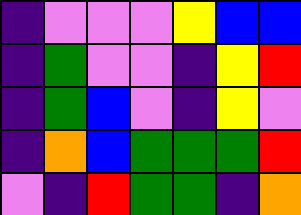[["indigo", "violet", "violet", "violet", "yellow", "blue", "blue"], ["indigo", "green", "violet", "violet", "indigo", "yellow", "red"], ["indigo", "green", "blue", "violet", "indigo", "yellow", "violet"], ["indigo", "orange", "blue", "green", "green", "green", "red"], ["violet", "indigo", "red", "green", "green", "indigo", "orange"]]